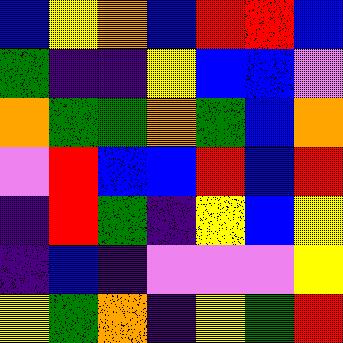[["blue", "yellow", "orange", "blue", "red", "red", "blue"], ["green", "indigo", "indigo", "yellow", "blue", "blue", "violet"], ["orange", "green", "green", "orange", "green", "blue", "orange"], ["violet", "red", "blue", "blue", "red", "blue", "red"], ["indigo", "red", "green", "indigo", "yellow", "blue", "yellow"], ["indigo", "blue", "indigo", "violet", "violet", "violet", "yellow"], ["yellow", "green", "orange", "indigo", "yellow", "green", "red"]]